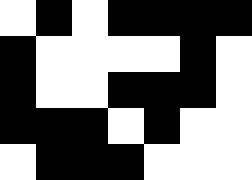[["white", "black", "white", "black", "black", "black", "black"], ["black", "white", "white", "white", "white", "black", "white"], ["black", "white", "white", "black", "black", "black", "white"], ["black", "black", "black", "white", "black", "white", "white"], ["white", "black", "black", "black", "white", "white", "white"]]